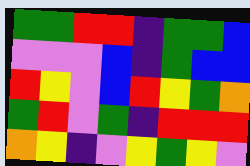[["green", "green", "red", "red", "indigo", "green", "green", "blue"], ["violet", "violet", "violet", "blue", "indigo", "green", "blue", "blue"], ["red", "yellow", "violet", "blue", "red", "yellow", "green", "orange"], ["green", "red", "violet", "green", "indigo", "red", "red", "red"], ["orange", "yellow", "indigo", "violet", "yellow", "green", "yellow", "violet"]]